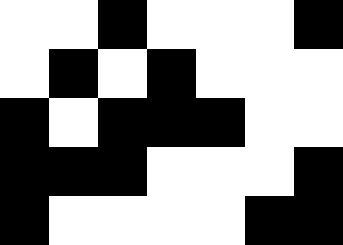[["white", "white", "black", "white", "white", "white", "black"], ["white", "black", "white", "black", "white", "white", "white"], ["black", "white", "black", "black", "black", "white", "white"], ["black", "black", "black", "white", "white", "white", "black"], ["black", "white", "white", "white", "white", "black", "black"]]